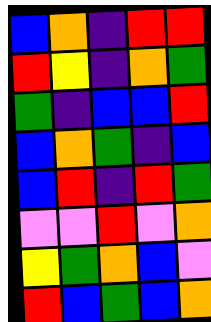[["blue", "orange", "indigo", "red", "red"], ["red", "yellow", "indigo", "orange", "green"], ["green", "indigo", "blue", "blue", "red"], ["blue", "orange", "green", "indigo", "blue"], ["blue", "red", "indigo", "red", "green"], ["violet", "violet", "red", "violet", "orange"], ["yellow", "green", "orange", "blue", "violet"], ["red", "blue", "green", "blue", "orange"]]